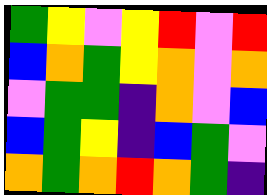[["green", "yellow", "violet", "yellow", "red", "violet", "red"], ["blue", "orange", "green", "yellow", "orange", "violet", "orange"], ["violet", "green", "green", "indigo", "orange", "violet", "blue"], ["blue", "green", "yellow", "indigo", "blue", "green", "violet"], ["orange", "green", "orange", "red", "orange", "green", "indigo"]]